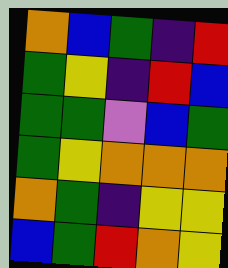[["orange", "blue", "green", "indigo", "red"], ["green", "yellow", "indigo", "red", "blue"], ["green", "green", "violet", "blue", "green"], ["green", "yellow", "orange", "orange", "orange"], ["orange", "green", "indigo", "yellow", "yellow"], ["blue", "green", "red", "orange", "yellow"]]